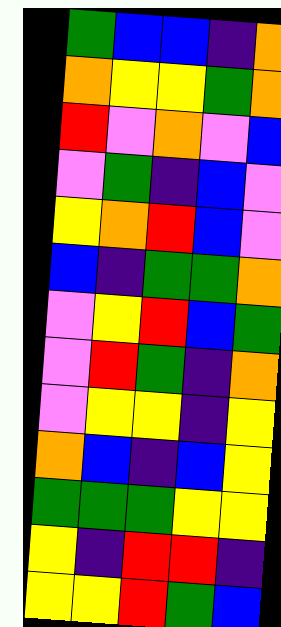[["green", "blue", "blue", "indigo", "orange"], ["orange", "yellow", "yellow", "green", "orange"], ["red", "violet", "orange", "violet", "blue"], ["violet", "green", "indigo", "blue", "violet"], ["yellow", "orange", "red", "blue", "violet"], ["blue", "indigo", "green", "green", "orange"], ["violet", "yellow", "red", "blue", "green"], ["violet", "red", "green", "indigo", "orange"], ["violet", "yellow", "yellow", "indigo", "yellow"], ["orange", "blue", "indigo", "blue", "yellow"], ["green", "green", "green", "yellow", "yellow"], ["yellow", "indigo", "red", "red", "indigo"], ["yellow", "yellow", "red", "green", "blue"]]